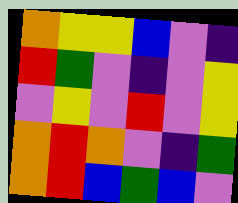[["orange", "yellow", "yellow", "blue", "violet", "indigo"], ["red", "green", "violet", "indigo", "violet", "yellow"], ["violet", "yellow", "violet", "red", "violet", "yellow"], ["orange", "red", "orange", "violet", "indigo", "green"], ["orange", "red", "blue", "green", "blue", "violet"]]